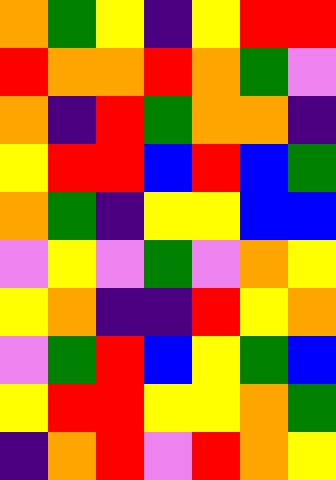[["orange", "green", "yellow", "indigo", "yellow", "red", "red"], ["red", "orange", "orange", "red", "orange", "green", "violet"], ["orange", "indigo", "red", "green", "orange", "orange", "indigo"], ["yellow", "red", "red", "blue", "red", "blue", "green"], ["orange", "green", "indigo", "yellow", "yellow", "blue", "blue"], ["violet", "yellow", "violet", "green", "violet", "orange", "yellow"], ["yellow", "orange", "indigo", "indigo", "red", "yellow", "orange"], ["violet", "green", "red", "blue", "yellow", "green", "blue"], ["yellow", "red", "red", "yellow", "yellow", "orange", "green"], ["indigo", "orange", "red", "violet", "red", "orange", "yellow"]]